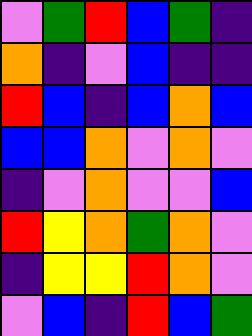[["violet", "green", "red", "blue", "green", "indigo"], ["orange", "indigo", "violet", "blue", "indigo", "indigo"], ["red", "blue", "indigo", "blue", "orange", "blue"], ["blue", "blue", "orange", "violet", "orange", "violet"], ["indigo", "violet", "orange", "violet", "violet", "blue"], ["red", "yellow", "orange", "green", "orange", "violet"], ["indigo", "yellow", "yellow", "red", "orange", "violet"], ["violet", "blue", "indigo", "red", "blue", "green"]]